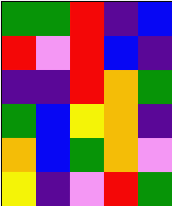[["green", "green", "red", "indigo", "blue"], ["red", "violet", "red", "blue", "indigo"], ["indigo", "indigo", "red", "orange", "green"], ["green", "blue", "yellow", "orange", "indigo"], ["orange", "blue", "green", "orange", "violet"], ["yellow", "indigo", "violet", "red", "green"]]